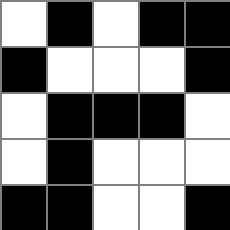[["white", "black", "white", "black", "black"], ["black", "white", "white", "white", "black"], ["white", "black", "black", "black", "white"], ["white", "black", "white", "white", "white"], ["black", "black", "white", "white", "black"]]